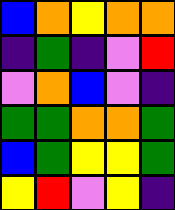[["blue", "orange", "yellow", "orange", "orange"], ["indigo", "green", "indigo", "violet", "red"], ["violet", "orange", "blue", "violet", "indigo"], ["green", "green", "orange", "orange", "green"], ["blue", "green", "yellow", "yellow", "green"], ["yellow", "red", "violet", "yellow", "indigo"]]